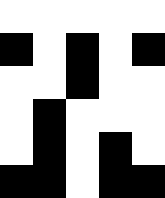[["white", "white", "white", "white", "white"], ["black", "white", "black", "white", "black"], ["white", "white", "black", "white", "white"], ["white", "black", "white", "white", "white"], ["white", "black", "white", "black", "white"], ["black", "black", "white", "black", "black"]]